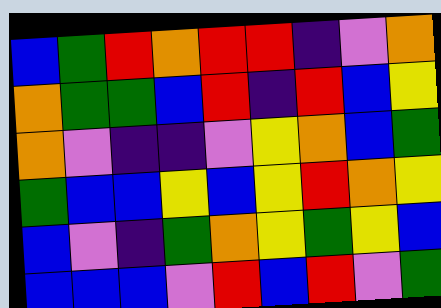[["blue", "green", "red", "orange", "red", "red", "indigo", "violet", "orange"], ["orange", "green", "green", "blue", "red", "indigo", "red", "blue", "yellow"], ["orange", "violet", "indigo", "indigo", "violet", "yellow", "orange", "blue", "green"], ["green", "blue", "blue", "yellow", "blue", "yellow", "red", "orange", "yellow"], ["blue", "violet", "indigo", "green", "orange", "yellow", "green", "yellow", "blue"], ["blue", "blue", "blue", "violet", "red", "blue", "red", "violet", "green"]]